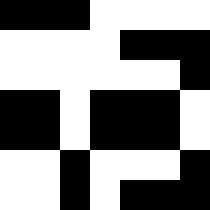[["black", "black", "black", "white", "white", "white", "white"], ["white", "white", "white", "white", "black", "black", "black"], ["white", "white", "white", "white", "white", "white", "black"], ["black", "black", "white", "black", "black", "black", "white"], ["black", "black", "white", "black", "black", "black", "white"], ["white", "white", "black", "white", "white", "white", "black"], ["white", "white", "black", "white", "black", "black", "black"]]